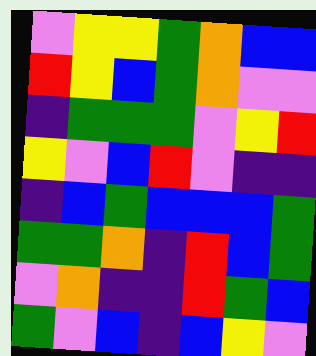[["violet", "yellow", "yellow", "green", "orange", "blue", "blue"], ["red", "yellow", "blue", "green", "orange", "violet", "violet"], ["indigo", "green", "green", "green", "violet", "yellow", "red"], ["yellow", "violet", "blue", "red", "violet", "indigo", "indigo"], ["indigo", "blue", "green", "blue", "blue", "blue", "green"], ["green", "green", "orange", "indigo", "red", "blue", "green"], ["violet", "orange", "indigo", "indigo", "red", "green", "blue"], ["green", "violet", "blue", "indigo", "blue", "yellow", "violet"]]